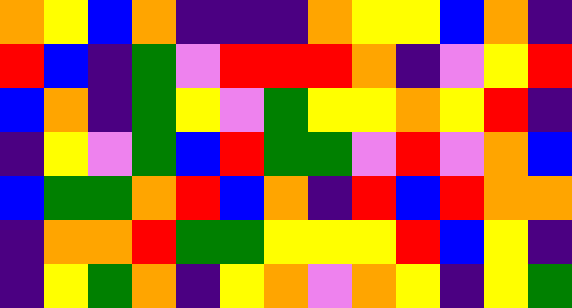[["orange", "yellow", "blue", "orange", "indigo", "indigo", "indigo", "orange", "yellow", "yellow", "blue", "orange", "indigo"], ["red", "blue", "indigo", "green", "violet", "red", "red", "red", "orange", "indigo", "violet", "yellow", "red"], ["blue", "orange", "indigo", "green", "yellow", "violet", "green", "yellow", "yellow", "orange", "yellow", "red", "indigo"], ["indigo", "yellow", "violet", "green", "blue", "red", "green", "green", "violet", "red", "violet", "orange", "blue"], ["blue", "green", "green", "orange", "red", "blue", "orange", "indigo", "red", "blue", "red", "orange", "orange"], ["indigo", "orange", "orange", "red", "green", "green", "yellow", "yellow", "yellow", "red", "blue", "yellow", "indigo"], ["indigo", "yellow", "green", "orange", "indigo", "yellow", "orange", "violet", "orange", "yellow", "indigo", "yellow", "green"]]